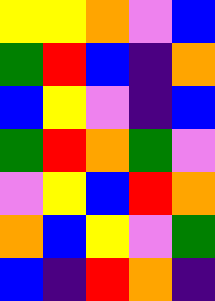[["yellow", "yellow", "orange", "violet", "blue"], ["green", "red", "blue", "indigo", "orange"], ["blue", "yellow", "violet", "indigo", "blue"], ["green", "red", "orange", "green", "violet"], ["violet", "yellow", "blue", "red", "orange"], ["orange", "blue", "yellow", "violet", "green"], ["blue", "indigo", "red", "orange", "indigo"]]